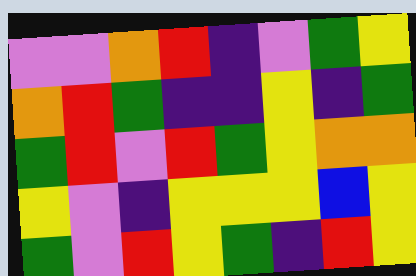[["violet", "violet", "orange", "red", "indigo", "violet", "green", "yellow"], ["orange", "red", "green", "indigo", "indigo", "yellow", "indigo", "green"], ["green", "red", "violet", "red", "green", "yellow", "orange", "orange"], ["yellow", "violet", "indigo", "yellow", "yellow", "yellow", "blue", "yellow"], ["green", "violet", "red", "yellow", "green", "indigo", "red", "yellow"]]